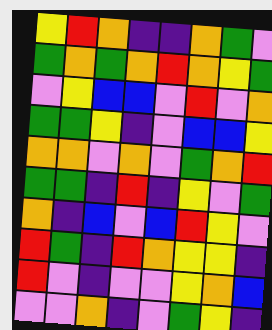[["yellow", "red", "orange", "indigo", "indigo", "orange", "green", "violet"], ["green", "orange", "green", "orange", "red", "orange", "yellow", "green"], ["violet", "yellow", "blue", "blue", "violet", "red", "violet", "orange"], ["green", "green", "yellow", "indigo", "violet", "blue", "blue", "yellow"], ["orange", "orange", "violet", "orange", "violet", "green", "orange", "red"], ["green", "green", "indigo", "red", "indigo", "yellow", "violet", "green"], ["orange", "indigo", "blue", "violet", "blue", "red", "yellow", "violet"], ["red", "green", "indigo", "red", "orange", "yellow", "yellow", "indigo"], ["red", "violet", "indigo", "violet", "violet", "yellow", "orange", "blue"], ["violet", "violet", "orange", "indigo", "violet", "green", "yellow", "indigo"]]